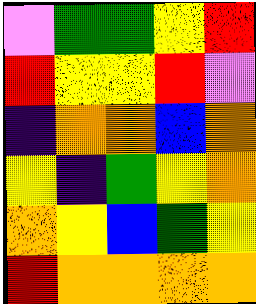[["violet", "green", "green", "yellow", "red"], ["red", "yellow", "yellow", "red", "violet"], ["indigo", "orange", "orange", "blue", "orange"], ["yellow", "indigo", "green", "yellow", "orange"], ["orange", "yellow", "blue", "green", "yellow"], ["red", "orange", "orange", "orange", "orange"]]